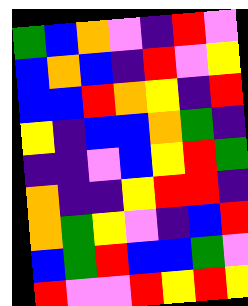[["green", "blue", "orange", "violet", "indigo", "red", "violet"], ["blue", "orange", "blue", "indigo", "red", "violet", "yellow"], ["blue", "blue", "red", "orange", "yellow", "indigo", "red"], ["yellow", "indigo", "blue", "blue", "orange", "green", "indigo"], ["indigo", "indigo", "violet", "blue", "yellow", "red", "green"], ["orange", "indigo", "indigo", "yellow", "red", "red", "indigo"], ["orange", "green", "yellow", "violet", "indigo", "blue", "red"], ["blue", "green", "red", "blue", "blue", "green", "violet"], ["red", "violet", "violet", "red", "yellow", "red", "yellow"]]